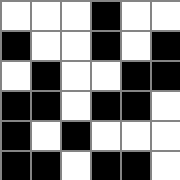[["white", "white", "white", "black", "white", "white"], ["black", "white", "white", "black", "white", "black"], ["white", "black", "white", "white", "black", "black"], ["black", "black", "white", "black", "black", "white"], ["black", "white", "black", "white", "white", "white"], ["black", "black", "white", "black", "black", "white"]]